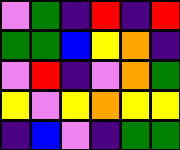[["violet", "green", "indigo", "red", "indigo", "red"], ["green", "green", "blue", "yellow", "orange", "indigo"], ["violet", "red", "indigo", "violet", "orange", "green"], ["yellow", "violet", "yellow", "orange", "yellow", "yellow"], ["indigo", "blue", "violet", "indigo", "green", "green"]]